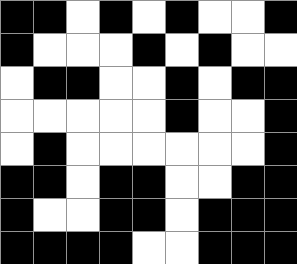[["black", "black", "white", "black", "white", "black", "white", "white", "black"], ["black", "white", "white", "white", "black", "white", "black", "white", "white"], ["white", "black", "black", "white", "white", "black", "white", "black", "black"], ["white", "white", "white", "white", "white", "black", "white", "white", "black"], ["white", "black", "white", "white", "white", "white", "white", "white", "black"], ["black", "black", "white", "black", "black", "white", "white", "black", "black"], ["black", "white", "white", "black", "black", "white", "black", "black", "black"], ["black", "black", "black", "black", "white", "white", "black", "black", "black"]]